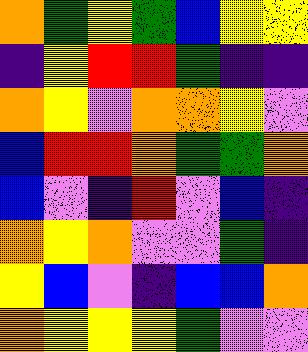[["orange", "green", "yellow", "green", "blue", "yellow", "yellow"], ["indigo", "yellow", "red", "red", "green", "indigo", "indigo"], ["orange", "yellow", "violet", "orange", "orange", "yellow", "violet"], ["blue", "red", "red", "orange", "green", "green", "orange"], ["blue", "violet", "indigo", "red", "violet", "blue", "indigo"], ["orange", "yellow", "orange", "violet", "violet", "green", "indigo"], ["yellow", "blue", "violet", "indigo", "blue", "blue", "orange"], ["orange", "yellow", "yellow", "yellow", "green", "violet", "violet"]]